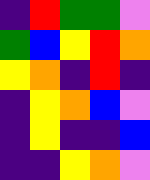[["indigo", "red", "green", "green", "violet"], ["green", "blue", "yellow", "red", "orange"], ["yellow", "orange", "indigo", "red", "indigo"], ["indigo", "yellow", "orange", "blue", "violet"], ["indigo", "yellow", "indigo", "indigo", "blue"], ["indigo", "indigo", "yellow", "orange", "violet"]]